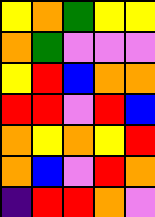[["yellow", "orange", "green", "yellow", "yellow"], ["orange", "green", "violet", "violet", "violet"], ["yellow", "red", "blue", "orange", "orange"], ["red", "red", "violet", "red", "blue"], ["orange", "yellow", "orange", "yellow", "red"], ["orange", "blue", "violet", "red", "orange"], ["indigo", "red", "red", "orange", "violet"]]